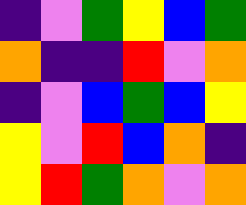[["indigo", "violet", "green", "yellow", "blue", "green"], ["orange", "indigo", "indigo", "red", "violet", "orange"], ["indigo", "violet", "blue", "green", "blue", "yellow"], ["yellow", "violet", "red", "blue", "orange", "indigo"], ["yellow", "red", "green", "orange", "violet", "orange"]]